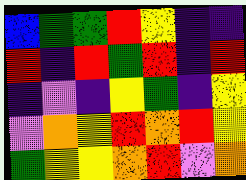[["blue", "green", "green", "red", "yellow", "indigo", "indigo"], ["red", "indigo", "red", "green", "red", "indigo", "red"], ["indigo", "violet", "indigo", "yellow", "green", "indigo", "yellow"], ["violet", "orange", "yellow", "red", "orange", "red", "yellow"], ["green", "yellow", "yellow", "orange", "red", "violet", "orange"]]